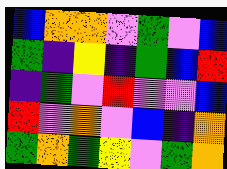[["blue", "orange", "orange", "violet", "green", "violet", "blue"], ["green", "indigo", "yellow", "indigo", "green", "blue", "red"], ["indigo", "green", "violet", "red", "violet", "violet", "blue"], ["red", "violet", "orange", "violet", "blue", "indigo", "orange"], ["green", "orange", "green", "yellow", "violet", "green", "orange"]]